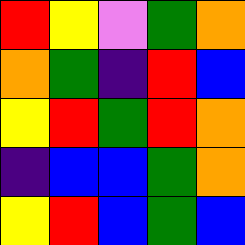[["red", "yellow", "violet", "green", "orange"], ["orange", "green", "indigo", "red", "blue"], ["yellow", "red", "green", "red", "orange"], ["indigo", "blue", "blue", "green", "orange"], ["yellow", "red", "blue", "green", "blue"]]